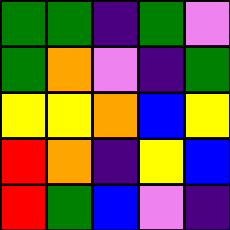[["green", "green", "indigo", "green", "violet"], ["green", "orange", "violet", "indigo", "green"], ["yellow", "yellow", "orange", "blue", "yellow"], ["red", "orange", "indigo", "yellow", "blue"], ["red", "green", "blue", "violet", "indigo"]]